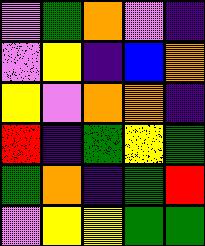[["violet", "green", "orange", "violet", "indigo"], ["violet", "yellow", "indigo", "blue", "orange"], ["yellow", "violet", "orange", "orange", "indigo"], ["red", "indigo", "green", "yellow", "green"], ["green", "orange", "indigo", "green", "red"], ["violet", "yellow", "yellow", "green", "green"]]